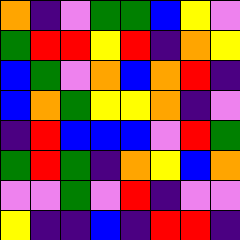[["orange", "indigo", "violet", "green", "green", "blue", "yellow", "violet"], ["green", "red", "red", "yellow", "red", "indigo", "orange", "yellow"], ["blue", "green", "violet", "orange", "blue", "orange", "red", "indigo"], ["blue", "orange", "green", "yellow", "yellow", "orange", "indigo", "violet"], ["indigo", "red", "blue", "blue", "blue", "violet", "red", "green"], ["green", "red", "green", "indigo", "orange", "yellow", "blue", "orange"], ["violet", "violet", "green", "violet", "red", "indigo", "violet", "violet"], ["yellow", "indigo", "indigo", "blue", "indigo", "red", "red", "indigo"]]